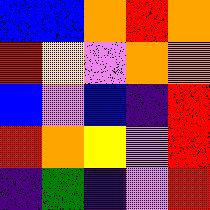[["blue", "blue", "orange", "red", "orange"], ["red", "yellow", "violet", "orange", "orange"], ["blue", "violet", "blue", "indigo", "red"], ["red", "orange", "yellow", "violet", "red"], ["indigo", "green", "indigo", "violet", "red"]]